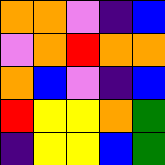[["orange", "orange", "violet", "indigo", "blue"], ["violet", "orange", "red", "orange", "orange"], ["orange", "blue", "violet", "indigo", "blue"], ["red", "yellow", "yellow", "orange", "green"], ["indigo", "yellow", "yellow", "blue", "green"]]